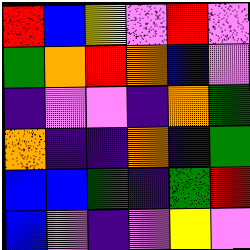[["red", "blue", "yellow", "violet", "red", "violet"], ["green", "orange", "red", "orange", "blue", "violet"], ["indigo", "violet", "violet", "indigo", "orange", "green"], ["orange", "indigo", "indigo", "orange", "indigo", "green"], ["blue", "blue", "green", "indigo", "green", "red"], ["blue", "violet", "indigo", "violet", "yellow", "violet"]]